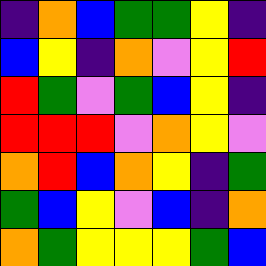[["indigo", "orange", "blue", "green", "green", "yellow", "indigo"], ["blue", "yellow", "indigo", "orange", "violet", "yellow", "red"], ["red", "green", "violet", "green", "blue", "yellow", "indigo"], ["red", "red", "red", "violet", "orange", "yellow", "violet"], ["orange", "red", "blue", "orange", "yellow", "indigo", "green"], ["green", "blue", "yellow", "violet", "blue", "indigo", "orange"], ["orange", "green", "yellow", "yellow", "yellow", "green", "blue"]]